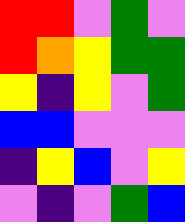[["red", "red", "violet", "green", "violet"], ["red", "orange", "yellow", "green", "green"], ["yellow", "indigo", "yellow", "violet", "green"], ["blue", "blue", "violet", "violet", "violet"], ["indigo", "yellow", "blue", "violet", "yellow"], ["violet", "indigo", "violet", "green", "blue"]]